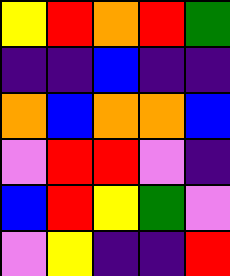[["yellow", "red", "orange", "red", "green"], ["indigo", "indigo", "blue", "indigo", "indigo"], ["orange", "blue", "orange", "orange", "blue"], ["violet", "red", "red", "violet", "indigo"], ["blue", "red", "yellow", "green", "violet"], ["violet", "yellow", "indigo", "indigo", "red"]]